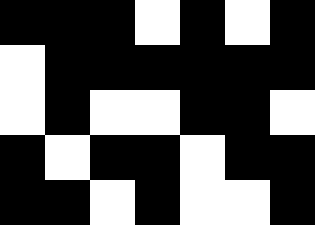[["black", "black", "black", "white", "black", "white", "black"], ["white", "black", "black", "black", "black", "black", "black"], ["white", "black", "white", "white", "black", "black", "white"], ["black", "white", "black", "black", "white", "black", "black"], ["black", "black", "white", "black", "white", "white", "black"]]